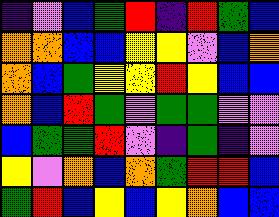[["indigo", "violet", "blue", "green", "red", "indigo", "red", "green", "blue"], ["orange", "orange", "blue", "blue", "yellow", "yellow", "violet", "blue", "orange"], ["orange", "blue", "green", "yellow", "yellow", "red", "yellow", "blue", "blue"], ["orange", "blue", "red", "green", "violet", "green", "green", "violet", "violet"], ["blue", "green", "green", "red", "violet", "indigo", "green", "indigo", "violet"], ["yellow", "violet", "orange", "blue", "orange", "green", "red", "red", "blue"], ["green", "red", "blue", "yellow", "blue", "yellow", "orange", "blue", "blue"]]